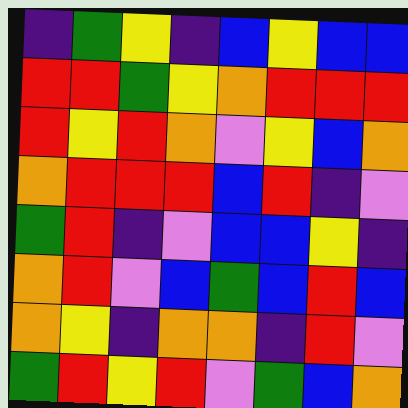[["indigo", "green", "yellow", "indigo", "blue", "yellow", "blue", "blue"], ["red", "red", "green", "yellow", "orange", "red", "red", "red"], ["red", "yellow", "red", "orange", "violet", "yellow", "blue", "orange"], ["orange", "red", "red", "red", "blue", "red", "indigo", "violet"], ["green", "red", "indigo", "violet", "blue", "blue", "yellow", "indigo"], ["orange", "red", "violet", "blue", "green", "blue", "red", "blue"], ["orange", "yellow", "indigo", "orange", "orange", "indigo", "red", "violet"], ["green", "red", "yellow", "red", "violet", "green", "blue", "orange"]]